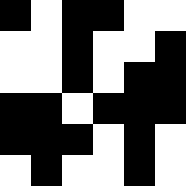[["black", "white", "black", "black", "white", "white"], ["white", "white", "black", "white", "white", "black"], ["white", "white", "black", "white", "black", "black"], ["black", "black", "white", "black", "black", "black"], ["black", "black", "black", "white", "black", "white"], ["white", "black", "white", "white", "black", "white"]]